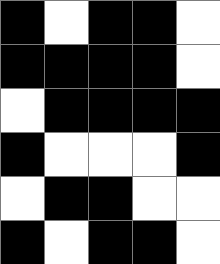[["black", "white", "black", "black", "white"], ["black", "black", "black", "black", "white"], ["white", "black", "black", "black", "black"], ["black", "white", "white", "white", "black"], ["white", "black", "black", "white", "white"], ["black", "white", "black", "black", "white"]]